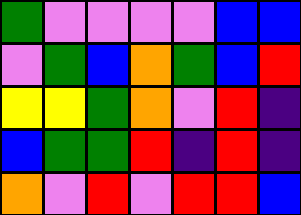[["green", "violet", "violet", "violet", "violet", "blue", "blue"], ["violet", "green", "blue", "orange", "green", "blue", "red"], ["yellow", "yellow", "green", "orange", "violet", "red", "indigo"], ["blue", "green", "green", "red", "indigo", "red", "indigo"], ["orange", "violet", "red", "violet", "red", "red", "blue"]]